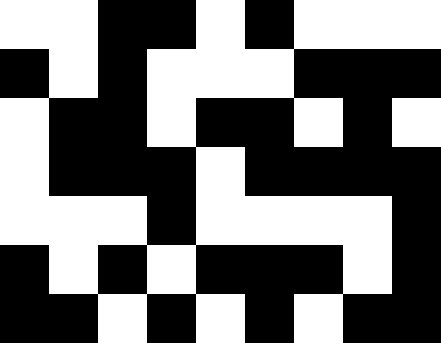[["white", "white", "black", "black", "white", "black", "white", "white", "white"], ["black", "white", "black", "white", "white", "white", "black", "black", "black"], ["white", "black", "black", "white", "black", "black", "white", "black", "white"], ["white", "black", "black", "black", "white", "black", "black", "black", "black"], ["white", "white", "white", "black", "white", "white", "white", "white", "black"], ["black", "white", "black", "white", "black", "black", "black", "white", "black"], ["black", "black", "white", "black", "white", "black", "white", "black", "black"]]